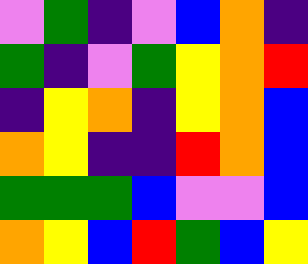[["violet", "green", "indigo", "violet", "blue", "orange", "indigo"], ["green", "indigo", "violet", "green", "yellow", "orange", "red"], ["indigo", "yellow", "orange", "indigo", "yellow", "orange", "blue"], ["orange", "yellow", "indigo", "indigo", "red", "orange", "blue"], ["green", "green", "green", "blue", "violet", "violet", "blue"], ["orange", "yellow", "blue", "red", "green", "blue", "yellow"]]